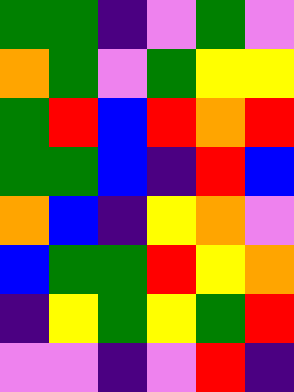[["green", "green", "indigo", "violet", "green", "violet"], ["orange", "green", "violet", "green", "yellow", "yellow"], ["green", "red", "blue", "red", "orange", "red"], ["green", "green", "blue", "indigo", "red", "blue"], ["orange", "blue", "indigo", "yellow", "orange", "violet"], ["blue", "green", "green", "red", "yellow", "orange"], ["indigo", "yellow", "green", "yellow", "green", "red"], ["violet", "violet", "indigo", "violet", "red", "indigo"]]